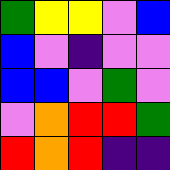[["green", "yellow", "yellow", "violet", "blue"], ["blue", "violet", "indigo", "violet", "violet"], ["blue", "blue", "violet", "green", "violet"], ["violet", "orange", "red", "red", "green"], ["red", "orange", "red", "indigo", "indigo"]]